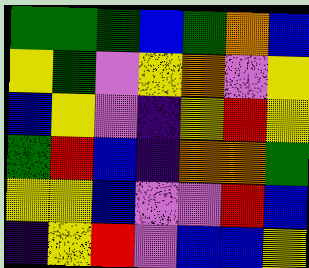[["green", "green", "green", "blue", "green", "orange", "blue"], ["yellow", "green", "violet", "yellow", "orange", "violet", "yellow"], ["blue", "yellow", "violet", "indigo", "yellow", "red", "yellow"], ["green", "red", "blue", "indigo", "orange", "orange", "green"], ["yellow", "yellow", "blue", "violet", "violet", "red", "blue"], ["indigo", "yellow", "red", "violet", "blue", "blue", "yellow"]]